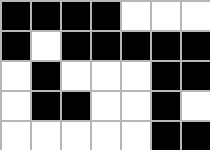[["black", "black", "black", "black", "white", "white", "white"], ["black", "white", "black", "black", "black", "black", "black"], ["white", "black", "white", "white", "white", "black", "black"], ["white", "black", "black", "white", "white", "black", "white"], ["white", "white", "white", "white", "white", "black", "black"]]